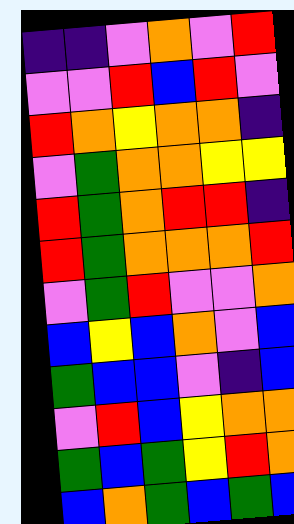[["indigo", "indigo", "violet", "orange", "violet", "red"], ["violet", "violet", "red", "blue", "red", "violet"], ["red", "orange", "yellow", "orange", "orange", "indigo"], ["violet", "green", "orange", "orange", "yellow", "yellow"], ["red", "green", "orange", "red", "red", "indigo"], ["red", "green", "orange", "orange", "orange", "red"], ["violet", "green", "red", "violet", "violet", "orange"], ["blue", "yellow", "blue", "orange", "violet", "blue"], ["green", "blue", "blue", "violet", "indigo", "blue"], ["violet", "red", "blue", "yellow", "orange", "orange"], ["green", "blue", "green", "yellow", "red", "orange"], ["blue", "orange", "green", "blue", "green", "blue"]]